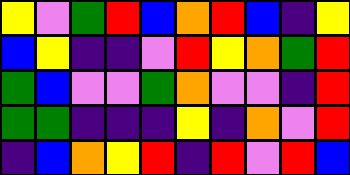[["yellow", "violet", "green", "red", "blue", "orange", "red", "blue", "indigo", "yellow"], ["blue", "yellow", "indigo", "indigo", "violet", "red", "yellow", "orange", "green", "red"], ["green", "blue", "violet", "violet", "green", "orange", "violet", "violet", "indigo", "red"], ["green", "green", "indigo", "indigo", "indigo", "yellow", "indigo", "orange", "violet", "red"], ["indigo", "blue", "orange", "yellow", "red", "indigo", "red", "violet", "red", "blue"]]